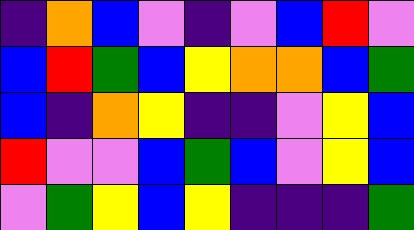[["indigo", "orange", "blue", "violet", "indigo", "violet", "blue", "red", "violet"], ["blue", "red", "green", "blue", "yellow", "orange", "orange", "blue", "green"], ["blue", "indigo", "orange", "yellow", "indigo", "indigo", "violet", "yellow", "blue"], ["red", "violet", "violet", "blue", "green", "blue", "violet", "yellow", "blue"], ["violet", "green", "yellow", "blue", "yellow", "indigo", "indigo", "indigo", "green"]]